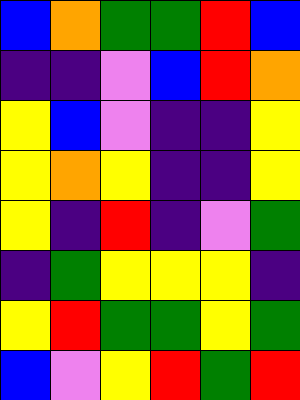[["blue", "orange", "green", "green", "red", "blue"], ["indigo", "indigo", "violet", "blue", "red", "orange"], ["yellow", "blue", "violet", "indigo", "indigo", "yellow"], ["yellow", "orange", "yellow", "indigo", "indigo", "yellow"], ["yellow", "indigo", "red", "indigo", "violet", "green"], ["indigo", "green", "yellow", "yellow", "yellow", "indigo"], ["yellow", "red", "green", "green", "yellow", "green"], ["blue", "violet", "yellow", "red", "green", "red"]]